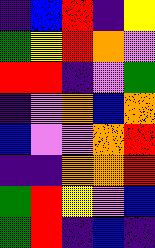[["indigo", "blue", "red", "indigo", "yellow"], ["green", "yellow", "red", "orange", "violet"], ["red", "red", "indigo", "violet", "green"], ["indigo", "violet", "orange", "blue", "orange"], ["blue", "violet", "violet", "orange", "red"], ["indigo", "indigo", "orange", "orange", "red"], ["green", "red", "yellow", "violet", "blue"], ["green", "red", "indigo", "blue", "indigo"]]